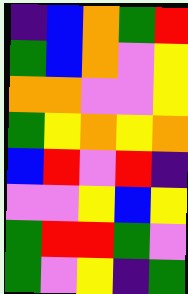[["indigo", "blue", "orange", "green", "red"], ["green", "blue", "orange", "violet", "yellow"], ["orange", "orange", "violet", "violet", "yellow"], ["green", "yellow", "orange", "yellow", "orange"], ["blue", "red", "violet", "red", "indigo"], ["violet", "violet", "yellow", "blue", "yellow"], ["green", "red", "red", "green", "violet"], ["green", "violet", "yellow", "indigo", "green"]]